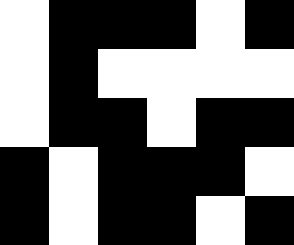[["white", "black", "black", "black", "white", "black"], ["white", "black", "white", "white", "white", "white"], ["white", "black", "black", "white", "black", "black"], ["black", "white", "black", "black", "black", "white"], ["black", "white", "black", "black", "white", "black"]]